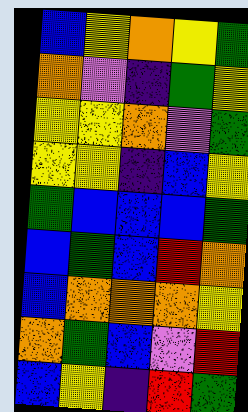[["blue", "yellow", "orange", "yellow", "green"], ["orange", "violet", "indigo", "green", "yellow"], ["yellow", "yellow", "orange", "violet", "green"], ["yellow", "yellow", "indigo", "blue", "yellow"], ["green", "blue", "blue", "blue", "green"], ["blue", "green", "blue", "red", "orange"], ["blue", "orange", "orange", "orange", "yellow"], ["orange", "green", "blue", "violet", "red"], ["blue", "yellow", "indigo", "red", "green"]]